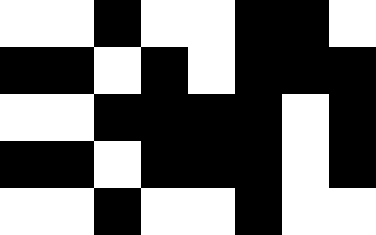[["white", "white", "black", "white", "white", "black", "black", "white"], ["black", "black", "white", "black", "white", "black", "black", "black"], ["white", "white", "black", "black", "black", "black", "white", "black"], ["black", "black", "white", "black", "black", "black", "white", "black"], ["white", "white", "black", "white", "white", "black", "white", "white"]]